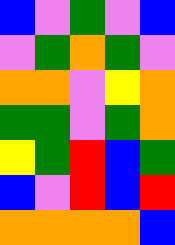[["blue", "violet", "green", "violet", "blue"], ["violet", "green", "orange", "green", "violet"], ["orange", "orange", "violet", "yellow", "orange"], ["green", "green", "violet", "green", "orange"], ["yellow", "green", "red", "blue", "green"], ["blue", "violet", "red", "blue", "red"], ["orange", "orange", "orange", "orange", "blue"]]